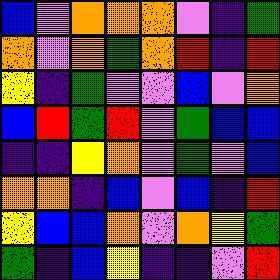[["blue", "violet", "orange", "orange", "orange", "violet", "indigo", "green"], ["orange", "violet", "orange", "green", "orange", "red", "indigo", "red"], ["yellow", "indigo", "green", "violet", "violet", "blue", "violet", "orange"], ["blue", "red", "green", "red", "violet", "green", "blue", "blue"], ["indigo", "indigo", "yellow", "orange", "violet", "green", "violet", "blue"], ["orange", "orange", "indigo", "blue", "violet", "blue", "indigo", "red"], ["yellow", "blue", "blue", "orange", "violet", "orange", "yellow", "green"], ["green", "indigo", "blue", "yellow", "indigo", "indigo", "violet", "red"]]